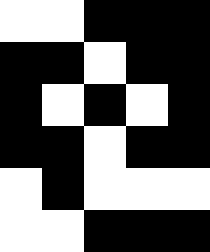[["white", "white", "black", "black", "black"], ["black", "black", "white", "black", "black"], ["black", "white", "black", "white", "black"], ["black", "black", "white", "black", "black"], ["white", "black", "white", "white", "white"], ["white", "white", "black", "black", "black"]]